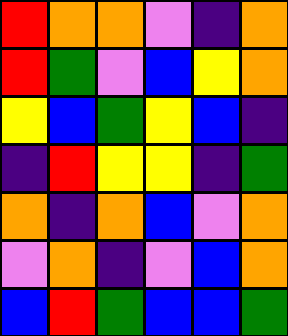[["red", "orange", "orange", "violet", "indigo", "orange"], ["red", "green", "violet", "blue", "yellow", "orange"], ["yellow", "blue", "green", "yellow", "blue", "indigo"], ["indigo", "red", "yellow", "yellow", "indigo", "green"], ["orange", "indigo", "orange", "blue", "violet", "orange"], ["violet", "orange", "indigo", "violet", "blue", "orange"], ["blue", "red", "green", "blue", "blue", "green"]]